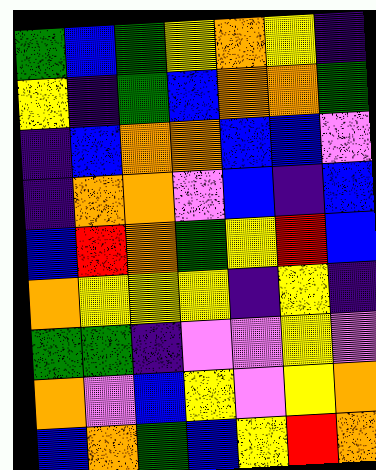[["green", "blue", "green", "yellow", "orange", "yellow", "indigo"], ["yellow", "indigo", "green", "blue", "orange", "orange", "green"], ["indigo", "blue", "orange", "orange", "blue", "blue", "violet"], ["indigo", "orange", "orange", "violet", "blue", "indigo", "blue"], ["blue", "red", "orange", "green", "yellow", "red", "blue"], ["orange", "yellow", "yellow", "yellow", "indigo", "yellow", "indigo"], ["green", "green", "indigo", "violet", "violet", "yellow", "violet"], ["orange", "violet", "blue", "yellow", "violet", "yellow", "orange"], ["blue", "orange", "green", "blue", "yellow", "red", "orange"]]